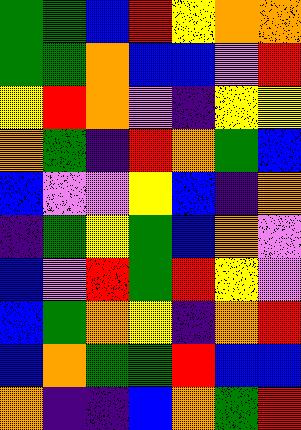[["green", "green", "blue", "red", "yellow", "orange", "orange"], ["green", "green", "orange", "blue", "blue", "violet", "red"], ["yellow", "red", "orange", "violet", "indigo", "yellow", "yellow"], ["orange", "green", "indigo", "red", "orange", "green", "blue"], ["blue", "violet", "violet", "yellow", "blue", "indigo", "orange"], ["indigo", "green", "yellow", "green", "blue", "orange", "violet"], ["blue", "violet", "red", "green", "red", "yellow", "violet"], ["blue", "green", "orange", "yellow", "indigo", "orange", "red"], ["blue", "orange", "green", "green", "red", "blue", "blue"], ["orange", "indigo", "indigo", "blue", "orange", "green", "red"]]